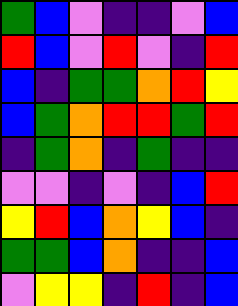[["green", "blue", "violet", "indigo", "indigo", "violet", "blue"], ["red", "blue", "violet", "red", "violet", "indigo", "red"], ["blue", "indigo", "green", "green", "orange", "red", "yellow"], ["blue", "green", "orange", "red", "red", "green", "red"], ["indigo", "green", "orange", "indigo", "green", "indigo", "indigo"], ["violet", "violet", "indigo", "violet", "indigo", "blue", "red"], ["yellow", "red", "blue", "orange", "yellow", "blue", "indigo"], ["green", "green", "blue", "orange", "indigo", "indigo", "blue"], ["violet", "yellow", "yellow", "indigo", "red", "indigo", "blue"]]